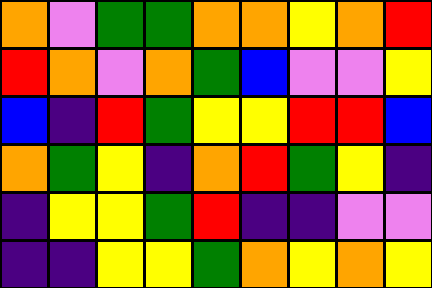[["orange", "violet", "green", "green", "orange", "orange", "yellow", "orange", "red"], ["red", "orange", "violet", "orange", "green", "blue", "violet", "violet", "yellow"], ["blue", "indigo", "red", "green", "yellow", "yellow", "red", "red", "blue"], ["orange", "green", "yellow", "indigo", "orange", "red", "green", "yellow", "indigo"], ["indigo", "yellow", "yellow", "green", "red", "indigo", "indigo", "violet", "violet"], ["indigo", "indigo", "yellow", "yellow", "green", "orange", "yellow", "orange", "yellow"]]